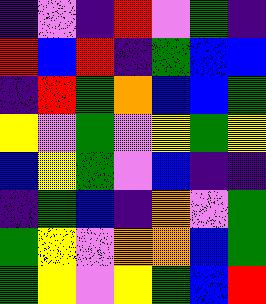[["indigo", "violet", "indigo", "red", "violet", "green", "indigo"], ["red", "blue", "red", "indigo", "green", "blue", "blue"], ["indigo", "red", "green", "orange", "blue", "blue", "green"], ["yellow", "violet", "green", "violet", "yellow", "green", "yellow"], ["blue", "yellow", "green", "violet", "blue", "indigo", "indigo"], ["indigo", "green", "blue", "indigo", "orange", "violet", "green"], ["green", "yellow", "violet", "orange", "orange", "blue", "green"], ["green", "yellow", "violet", "yellow", "green", "blue", "red"]]